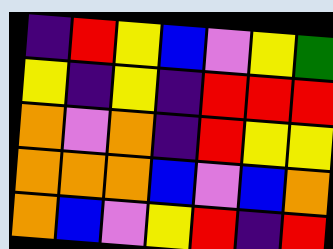[["indigo", "red", "yellow", "blue", "violet", "yellow", "green"], ["yellow", "indigo", "yellow", "indigo", "red", "red", "red"], ["orange", "violet", "orange", "indigo", "red", "yellow", "yellow"], ["orange", "orange", "orange", "blue", "violet", "blue", "orange"], ["orange", "blue", "violet", "yellow", "red", "indigo", "red"]]